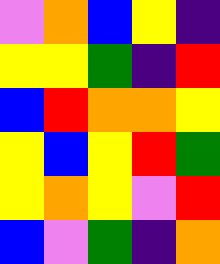[["violet", "orange", "blue", "yellow", "indigo"], ["yellow", "yellow", "green", "indigo", "red"], ["blue", "red", "orange", "orange", "yellow"], ["yellow", "blue", "yellow", "red", "green"], ["yellow", "orange", "yellow", "violet", "red"], ["blue", "violet", "green", "indigo", "orange"]]